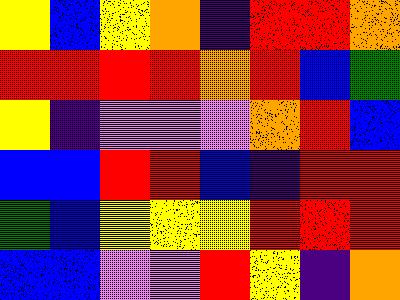[["yellow", "blue", "yellow", "orange", "indigo", "red", "red", "orange"], ["red", "red", "red", "red", "orange", "red", "blue", "green"], ["yellow", "indigo", "violet", "violet", "violet", "orange", "red", "blue"], ["blue", "blue", "red", "red", "blue", "indigo", "red", "red"], ["green", "blue", "yellow", "yellow", "yellow", "red", "red", "red"], ["blue", "blue", "violet", "violet", "red", "yellow", "indigo", "orange"]]